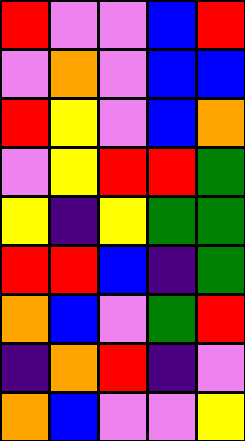[["red", "violet", "violet", "blue", "red"], ["violet", "orange", "violet", "blue", "blue"], ["red", "yellow", "violet", "blue", "orange"], ["violet", "yellow", "red", "red", "green"], ["yellow", "indigo", "yellow", "green", "green"], ["red", "red", "blue", "indigo", "green"], ["orange", "blue", "violet", "green", "red"], ["indigo", "orange", "red", "indigo", "violet"], ["orange", "blue", "violet", "violet", "yellow"]]